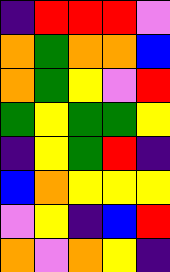[["indigo", "red", "red", "red", "violet"], ["orange", "green", "orange", "orange", "blue"], ["orange", "green", "yellow", "violet", "red"], ["green", "yellow", "green", "green", "yellow"], ["indigo", "yellow", "green", "red", "indigo"], ["blue", "orange", "yellow", "yellow", "yellow"], ["violet", "yellow", "indigo", "blue", "red"], ["orange", "violet", "orange", "yellow", "indigo"]]